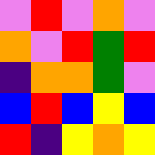[["violet", "red", "violet", "orange", "violet"], ["orange", "violet", "red", "green", "red"], ["indigo", "orange", "orange", "green", "violet"], ["blue", "red", "blue", "yellow", "blue"], ["red", "indigo", "yellow", "orange", "yellow"]]